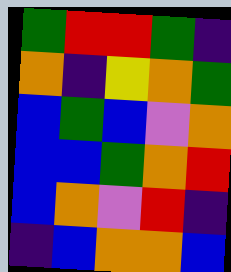[["green", "red", "red", "green", "indigo"], ["orange", "indigo", "yellow", "orange", "green"], ["blue", "green", "blue", "violet", "orange"], ["blue", "blue", "green", "orange", "red"], ["blue", "orange", "violet", "red", "indigo"], ["indigo", "blue", "orange", "orange", "blue"]]